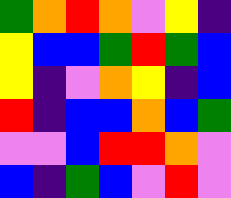[["green", "orange", "red", "orange", "violet", "yellow", "indigo"], ["yellow", "blue", "blue", "green", "red", "green", "blue"], ["yellow", "indigo", "violet", "orange", "yellow", "indigo", "blue"], ["red", "indigo", "blue", "blue", "orange", "blue", "green"], ["violet", "violet", "blue", "red", "red", "orange", "violet"], ["blue", "indigo", "green", "blue", "violet", "red", "violet"]]